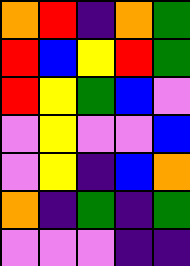[["orange", "red", "indigo", "orange", "green"], ["red", "blue", "yellow", "red", "green"], ["red", "yellow", "green", "blue", "violet"], ["violet", "yellow", "violet", "violet", "blue"], ["violet", "yellow", "indigo", "blue", "orange"], ["orange", "indigo", "green", "indigo", "green"], ["violet", "violet", "violet", "indigo", "indigo"]]